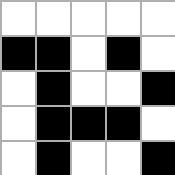[["white", "white", "white", "white", "white"], ["black", "black", "white", "black", "white"], ["white", "black", "white", "white", "black"], ["white", "black", "black", "black", "white"], ["white", "black", "white", "white", "black"]]